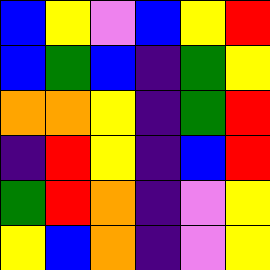[["blue", "yellow", "violet", "blue", "yellow", "red"], ["blue", "green", "blue", "indigo", "green", "yellow"], ["orange", "orange", "yellow", "indigo", "green", "red"], ["indigo", "red", "yellow", "indigo", "blue", "red"], ["green", "red", "orange", "indigo", "violet", "yellow"], ["yellow", "blue", "orange", "indigo", "violet", "yellow"]]